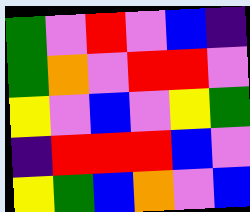[["green", "violet", "red", "violet", "blue", "indigo"], ["green", "orange", "violet", "red", "red", "violet"], ["yellow", "violet", "blue", "violet", "yellow", "green"], ["indigo", "red", "red", "red", "blue", "violet"], ["yellow", "green", "blue", "orange", "violet", "blue"]]